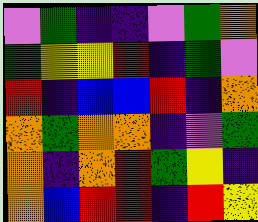[["violet", "green", "indigo", "indigo", "violet", "green", "orange"], ["green", "yellow", "yellow", "red", "indigo", "green", "violet"], ["red", "indigo", "blue", "blue", "red", "indigo", "orange"], ["orange", "green", "orange", "orange", "indigo", "violet", "green"], ["orange", "indigo", "orange", "red", "green", "yellow", "indigo"], ["orange", "blue", "red", "red", "indigo", "red", "yellow"]]